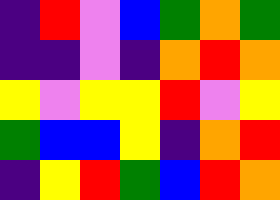[["indigo", "red", "violet", "blue", "green", "orange", "green"], ["indigo", "indigo", "violet", "indigo", "orange", "red", "orange"], ["yellow", "violet", "yellow", "yellow", "red", "violet", "yellow"], ["green", "blue", "blue", "yellow", "indigo", "orange", "red"], ["indigo", "yellow", "red", "green", "blue", "red", "orange"]]